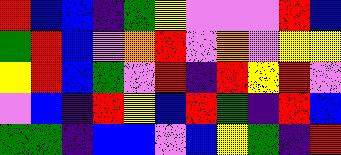[["red", "blue", "blue", "indigo", "green", "yellow", "violet", "violet", "violet", "red", "blue"], ["green", "red", "blue", "violet", "orange", "red", "violet", "orange", "violet", "yellow", "yellow"], ["yellow", "red", "blue", "green", "violet", "red", "indigo", "red", "yellow", "red", "violet"], ["violet", "blue", "indigo", "red", "yellow", "blue", "red", "green", "indigo", "red", "blue"], ["green", "green", "indigo", "blue", "blue", "violet", "blue", "yellow", "green", "indigo", "red"]]